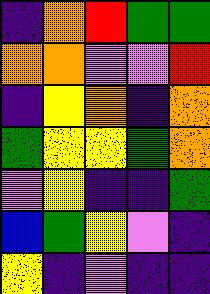[["indigo", "orange", "red", "green", "green"], ["orange", "orange", "violet", "violet", "red"], ["indigo", "yellow", "orange", "indigo", "orange"], ["green", "yellow", "yellow", "green", "orange"], ["violet", "yellow", "indigo", "indigo", "green"], ["blue", "green", "yellow", "violet", "indigo"], ["yellow", "indigo", "violet", "indigo", "indigo"]]